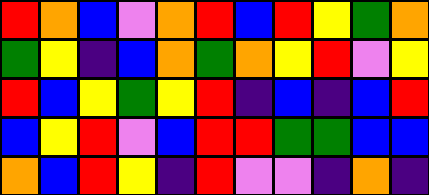[["red", "orange", "blue", "violet", "orange", "red", "blue", "red", "yellow", "green", "orange"], ["green", "yellow", "indigo", "blue", "orange", "green", "orange", "yellow", "red", "violet", "yellow"], ["red", "blue", "yellow", "green", "yellow", "red", "indigo", "blue", "indigo", "blue", "red"], ["blue", "yellow", "red", "violet", "blue", "red", "red", "green", "green", "blue", "blue"], ["orange", "blue", "red", "yellow", "indigo", "red", "violet", "violet", "indigo", "orange", "indigo"]]